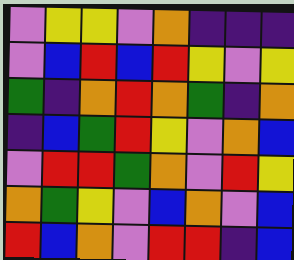[["violet", "yellow", "yellow", "violet", "orange", "indigo", "indigo", "indigo"], ["violet", "blue", "red", "blue", "red", "yellow", "violet", "yellow"], ["green", "indigo", "orange", "red", "orange", "green", "indigo", "orange"], ["indigo", "blue", "green", "red", "yellow", "violet", "orange", "blue"], ["violet", "red", "red", "green", "orange", "violet", "red", "yellow"], ["orange", "green", "yellow", "violet", "blue", "orange", "violet", "blue"], ["red", "blue", "orange", "violet", "red", "red", "indigo", "blue"]]